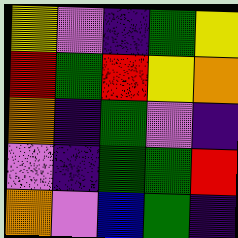[["yellow", "violet", "indigo", "green", "yellow"], ["red", "green", "red", "yellow", "orange"], ["orange", "indigo", "green", "violet", "indigo"], ["violet", "indigo", "green", "green", "red"], ["orange", "violet", "blue", "green", "indigo"]]